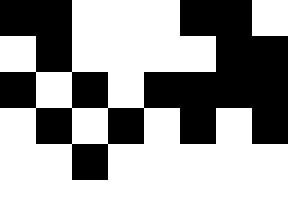[["black", "black", "white", "white", "white", "black", "black", "white"], ["white", "black", "white", "white", "white", "white", "black", "black"], ["black", "white", "black", "white", "black", "black", "black", "black"], ["white", "black", "white", "black", "white", "black", "white", "black"], ["white", "white", "black", "white", "white", "white", "white", "white"], ["white", "white", "white", "white", "white", "white", "white", "white"]]